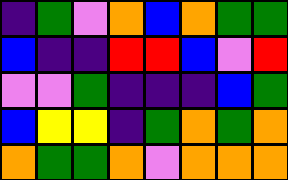[["indigo", "green", "violet", "orange", "blue", "orange", "green", "green"], ["blue", "indigo", "indigo", "red", "red", "blue", "violet", "red"], ["violet", "violet", "green", "indigo", "indigo", "indigo", "blue", "green"], ["blue", "yellow", "yellow", "indigo", "green", "orange", "green", "orange"], ["orange", "green", "green", "orange", "violet", "orange", "orange", "orange"]]